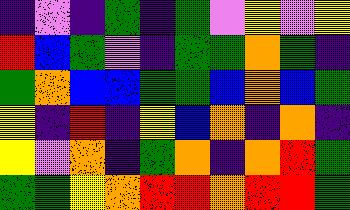[["indigo", "violet", "indigo", "green", "indigo", "green", "violet", "yellow", "violet", "yellow"], ["red", "blue", "green", "violet", "indigo", "green", "green", "orange", "green", "indigo"], ["green", "orange", "blue", "blue", "green", "green", "blue", "orange", "blue", "green"], ["yellow", "indigo", "red", "indigo", "yellow", "blue", "orange", "indigo", "orange", "indigo"], ["yellow", "violet", "orange", "indigo", "green", "orange", "indigo", "orange", "red", "green"], ["green", "green", "yellow", "orange", "red", "red", "orange", "red", "red", "green"]]